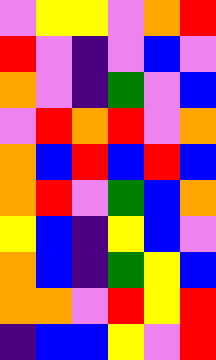[["violet", "yellow", "yellow", "violet", "orange", "red"], ["red", "violet", "indigo", "violet", "blue", "violet"], ["orange", "violet", "indigo", "green", "violet", "blue"], ["violet", "red", "orange", "red", "violet", "orange"], ["orange", "blue", "red", "blue", "red", "blue"], ["orange", "red", "violet", "green", "blue", "orange"], ["yellow", "blue", "indigo", "yellow", "blue", "violet"], ["orange", "blue", "indigo", "green", "yellow", "blue"], ["orange", "orange", "violet", "red", "yellow", "red"], ["indigo", "blue", "blue", "yellow", "violet", "red"]]